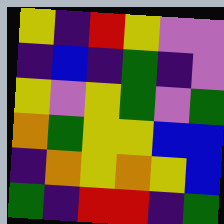[["yellow", "indigo", "red", "yellow", "violet", "violet"], ["indigo", "blue", "indigo", "green", "indigo", "violet"], ["yellow", "violet", "yellow", "green", "violet", "green"], ["orange", "green", "yellow", "yellow", "blue", "blue"], ["indigo", "orange", "yellow", "orange", "yellow", "blue"], ["green", "indigo", "red", "red", "indigo", "green"]]